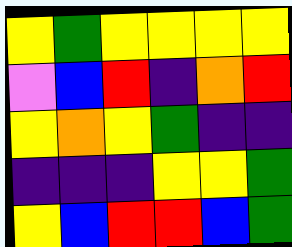[["yellow", "green", "yellow", "yellow", "yellow", "yellow"], ["violet", "blue", "red", "indigo", "orange", "red"], ["yellow", "orange", "yellow", "green", "indigo", "indigo"], ["indigo", "indigo", "indigo", "yellow", "yellow", "green"], ["yellow", "blue", "red", "red", "blue", "green"]]